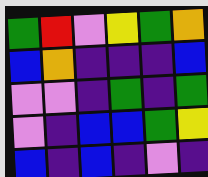[["green", "red", "violet", "yellow", "green", "orange"], ["blue", "orange", "indigo", "indigo", "indigo", "blue"], ["violet", "violet", "indigo", "green", "indigo", "green"], ["violet", "indigo", "blue", "blue", "green", "yellow"], ["blue", "indigo", "blue", "indigo", "violet", "indigo"]]